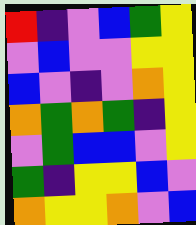[["red", "indigo", "violet", "blue", "green", "yellow"], ["violet", "blue", "violet", "violet", "yellow", "yellow"], ["blue", "violet", "indigo", "violet", "orange", "yellow"], ["orange", "green", "orange", "green", "indigo", "yellow"], ["violet", "green", "blue", "blue", "violet", "yellow"], ["green", "indigo", "yellow", "yellow", "blue", "violet"], ["orange", "yellow", "yellow", "orange", "violet", "blue"]]